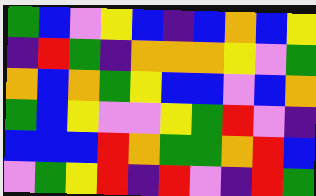[["green", "blue", "violet", "yellow", "blue", "indigo", "blue", "orange", "blue", "yellow"], ["indigo", "red", "green", "indigo", "orange", "orange", "orange", "yellow", "violet", "green"], ["orange", "blue", "orange", "green", "yellow", "blue", "blue", "violet", "blue", "orange"], ["green", "blue", "yellow", "violet", "violet", "yellow", "green", "red", "violet", "indigo"], ["blue", "blue", "blue", "red", "orange", "green", "green", "orange", "red", "blue"], ["violet", "green", "yellow", "red", "indigo", "red", "violet", "indigo", "red", "green"]]